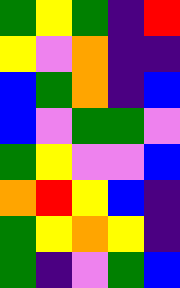[["green", "yellow", "green", "indigo", "red"], ["yellow", "violet", "orange", "indigo", "indigo"], ["blue", "green", "orange", "indigo", "blue"], ["blue", "violet", "green", "green", "violet"], ["green", "yellow", "violet", "violet", "blue"], ["orange", "red", "yellow", "blue", "indigo"], ["green", "yellow", "orange", "yellow", "indigo"], ["green", "indigo", "violet", "green", "blue"]]